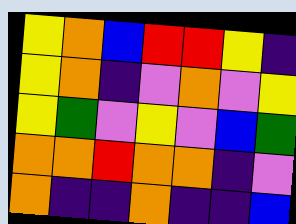[["yellow", "orange", "blue", "red", "red", "yellow", "indigo"], ["yellow", "orange", "indigo", "violet", "orange", "violet", "yellow"], ["yellow", "green", "violet", "yellow", "violet", "blue", "green"], ["orange", "orange", "red", "orange", "orange", "indigo", "violet"], ["orange", "indigo", "indigo", "orange", "indigo", "indigo", "blue"]]